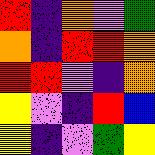[["red", "indigo", "orange", "violet", "green"], ["orange", "indigo", "red", "red", "orange"], ["red", "red", "violet", "indigo", "orange"], ["yellow", "violet", "indigo", "red", "blue"], ["yellow", "indigo", "violet", "green", "yellow"]]